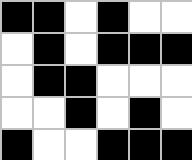[["black", "black", "white", "black", "white", "white"], ["white", "black", "white", "black", "black", "black"], ["white", "black", "black", "white", "white", "white"], ["white", "white", "black", "white", "black", "white"], ["black", "white", "white", "black", "black", "black"]]